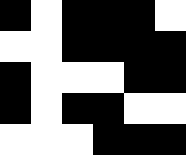[["black", "white", "black", "black", "black", "white"], ["white", "white", "black", "black", "black", "black"], ["black", "white", "white", "white", "black", "black"], ["black", "white", "black", "black", "white", "white"], ["white", "white", "white", "black", "black", "black"]]